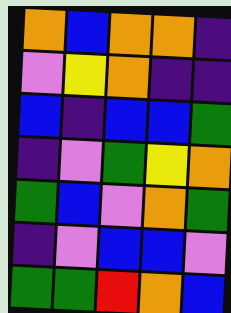[["orange", "blue", "orange", "orange", "indigo"], ["violet", "yellow", "orange", "indigo", "indigo"], ["blue", "indigo", "blue", "blue", "green"], ["indigo", "violet", "green", "yellow", "orange"], ["green", "blue", "violet", "orange", "green"], ["indigo", "violet", "blue", "blue", "violet"], ["green", "green", "red", "orange", "blue"]]